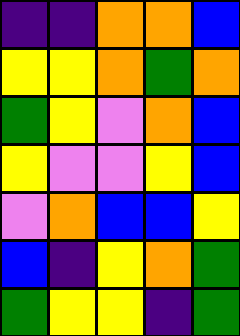[["indigo", "indigo", "orange", "orange", "blue"], ["yellow", "yellow", "orange", "green", "orange"], ["green", "yellow", "violet", "orange", "blue"], ["yellow", "violet", "violet", "yellow", "blue"], ["violet", "orange", "blue", "blue", "yellow"], ["blue", "indigo", "yellow", "orange", "green"], ["green", "yellow", "yellow", "indigo", "green"]]